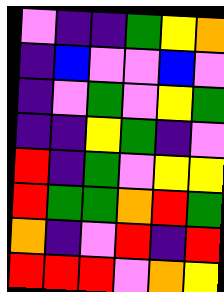[["violet", "indigo", "indigo", "green", "yellow", "orange"], ["indigo", "blue", "violet", "violet", "blue", "violet"], ["indigo", "violet", "green", "violet", "yellow", "green"], ["indigo", "indigo", "yellow", "green", "indigo", "violet"], ["red", "indigo", "green", "violet", "yellow", "yellow"], ["red", "green", "green", "orange", "red", "green"], ["orange", "indigo", "violet", "red", "indigo", "red"], ["red", "red", "red", "violet", "orange", "yellow"]]